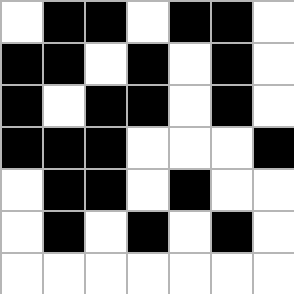[["white", "black", "black", "white", "black", "black", "white"], ["black", "black", "white", "black", "white", "black", "white"], ["black", "white", "black", "black", "white", "black", "white"], ["black", "black", "black", "white", "white", "white", "black"], ["white", "black", "black", "white", "black", "white", "white"], ["white", "black", "white", "black", "white", "black", "white"], ["white", "white", "white", "white", "white", "white", "white"]]